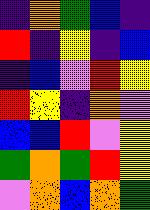[["indigo", "orange", "green", "blue", "indigo"], ["red", "indigo", "yellow", "indigo", "blue"], ["indigo", "blue", "violet", "red", "yellow"], ["red", "yellow", "indigo", "orange", "violet"], ["blue", "blue", "red", "violet", "yellow"], ["green", "orange", "green", "red", "yellow"], ["violet", "orange", "blue", "orange", "green"]]